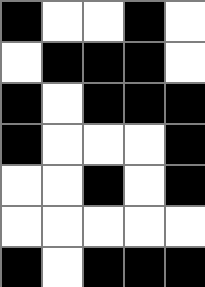[["black", "white", "white", "black", "white"], ["white", "black", "black", "black", "white"], ["black", "white", "black", "black", "black"], ["black", "white", "white", "white", "black"], ["white", "white", "black", "white", "black"], ["white", "white", "white", "white", "white"], ["black", "white", "black", "black", "black"]]